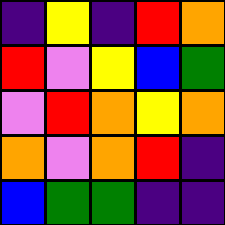[["indigo", "yellow", "indigo", "red", "orange"], ["red", "violet", "yellow", "blue", "green"], ["violet", "red", "orange", "yellow", "orange"], ["orange", "violet", "orange", "red", "indigo"], ["blue", "green", "green", "indigo", "indigo"]]